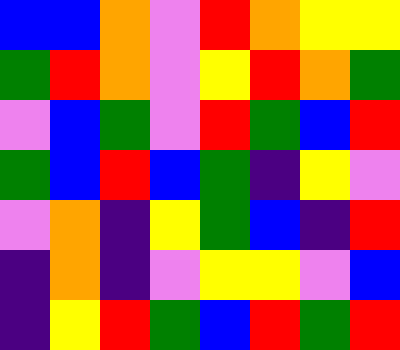[["blue", "blue", "orange", "violet", "red", "orange", "yellow", "yellow"], ["green", "red", "orange", "violet", "yellow", "red", "orange", "green"], ["violet", "blue", "green", "violet", "red", "green", "blue", "red"], ["green", "blue", "red", "blue", "green", "indigo", "yellow", "violet"], ["violet", "orange", "indigo", "yellow", "green", "blue", "indigo", "red"], ["indigo", "orange", "indigo", "violet", "yellow", "yellow", "violet", "blue"], ["indigo", "yellow", "red", "green", "blue", "red", "green", "red"]]